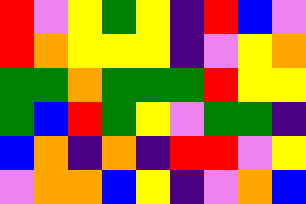[["red", "violet", "yellow", "green", "yellow", "indigo", "red", "blue", "violet"], ["red", "orange", "yellow", "yellow", "yellow", "indigo", "violet", "yellow", "orange"], ["green", "green", "orange", "green", "green", "green", "red", "yellow", "yellow"], ["green", "blue", "red", "green", "yellow", "violet", "green", "green", "indigo"], ["blue", "orange", "indigo", "orange", "indigo", "red", "red", "violet", "yellow"], ["violet", "orange", "orange", "blue", "yellow", "indigo", "violet", "orange", "blue"]]